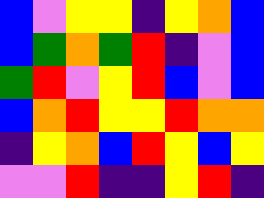[["blue", "violet", "yellow", "yellow", "indigo", "yellow", "orange", "blue"], ["blue", "green", "orange", "green", "red", "indigo", "violet", "blue"], ["green", "red", "violet", "yellow", "red", "blue", "violet", "blue"], ["blue", "orange", "red", "yellow", "yellow", "red", "orange", "orange"], ["indigo", "yellow", "orange", "blue", "red", "yellow", "blue", "yellow"], ["violet", "violet", "red", "indigo", "indigo", "yellow", "red", "indigo"]]